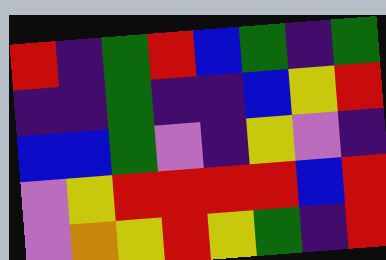[["red", "indigo", "green", "red", "blue", "green", "indigo", "green"], ["indigo", "indigo", "green", "indigo", "indigo", "blue", "yellow", "red"], ["blue", "blue", "green", "violet", "indigo", "yellow", "violet", "indigo"], ["violet", "yellow", "red", "red", "red", "red", "blue", "red"], ["violet", "orange", "yellow", "red", "yellow", "green", "indigo", "red"]]